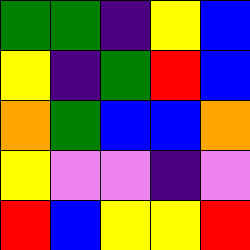[["green", "green", "indigo", "yellow", "blue"], ["yellow", "indigo", "green", "red", "blue"], ["orange", "green", "blue", "blue", "orange"], ["yellow", "violet", "violet", "indigo", "violet"], ["red", "blue", "yellow", "yellow", "red"]]